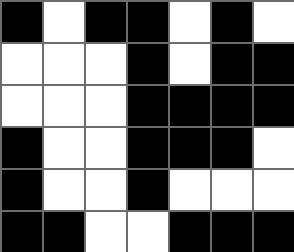[["black", "white", "black", "black", "white", "black", "white"], ["white", "white", "white", "black", "white", "black", "black"], ["white", "white", "white", "black", "black", "black", "black"], ["black", "white", "white", "black", "black", "black", "white"], ["black", "white", "white", "black", "white", "white", "white"], ["black", "black", "white", "white", "black", "black", "black"]]